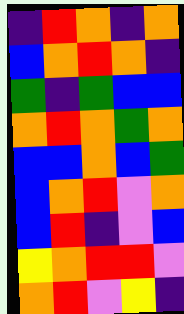[["indigo", "red", "orange", "indigo", "orange"], ["blue", "orange", "red", "orange", "indigo"], ["green", "indigo", "green", "blue", "blue"], ["orange", "red", "orange", "green", "orange"], ["blue", "blue", "orange", "blue", "green"], ["blue", "orange", "red", "violet", "orange"], ["blue", "red", "indigo", "violet", "blue"], ["yellow", "orange", "red", "red", "violet"], ["orange", "red", "violet", "yellow", "indigo"]]